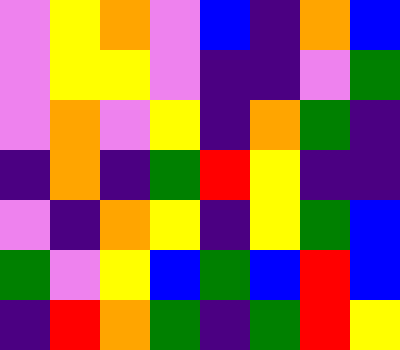[["violet", "yellow", "orange", "violet", "blue", "indigo", "orange", "blue"], ["violet", "yellow", "yellow", "violet", "indigo", "indigo", "violet", "green"], ["violet", "orange", "violet", "yellow", "indigo", "orange", "green", "indigo"], ["indigo", "orange", "indigo", "green", "red", "yellow", "indigo", "indigo"], ["violet", "indigo", "orange", "yellow", "indigo", "yellow", "green", "blue"], ["green", "violet", "yellow", "blue", "green", "blue", "red", "blue"], ["indigo", "red", "orange", "green", "indigo", "green", "red", "yellow"]]